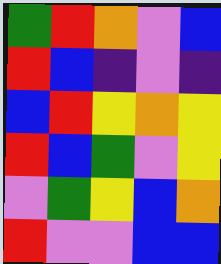[["green", "red", "orange", "violet", "blue"], ["red", "blue", "indigo", "violet", "indigo"], ["blue", "red", "yellow", "orange", "yellow"], ["red", "blue", "green", "violet", "yellow"], ["violet", "green", "yellow", "blue", "orange"], ["red", "violet", "violet", "blue", "blue"]]